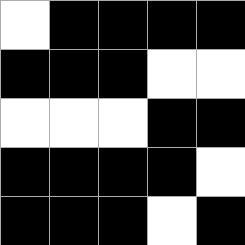[["white", "black", "black", "black", "black"], ["black", "black", "black", "white", "white"], ["white", "white", "white", "black", "black"], ["black", "black", "black", "black", "white"], ["black", "black", "black", "white", "black"]]